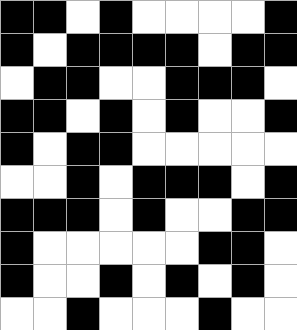[["black", "black", "white", "black", "white", "white", "white", "white", "black"], ["black", "white", "black", "black", "black", "black", "white", "black", "black"], ["white", "black", "black", "white", "white", "black", "black", "black", "white"], ["black", "black", "white", "black", "white", "black", "white", "white", "black"], ["black", "white", "black", "black", "white", "white", "white", "white", "white"], ["white", "white", "black", "white", "black", "black", "black", "white", "black"], ["black", "black", "black", "white", "black", "white", "white", "black", "black"], ["black", "white", "white", "white", "white", "white", "black", "black", "white"], ["black", "white", "white", "black", "white", "black", "white", "black", "white"], ["white", "white", "black", "white", "white", "white", "black", "white", "white"]]